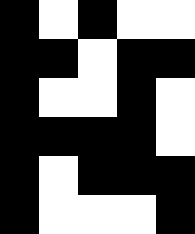[["black", "white", "black", "white", "white"], ["black", "black", "white", "black", "black"], ["black", "white", "white", "black", "white"], ["black", "black", "black", "black", "white"], ["black", "white", "black", "black", "black"], ["black", "white", "white", "white", "black"]]